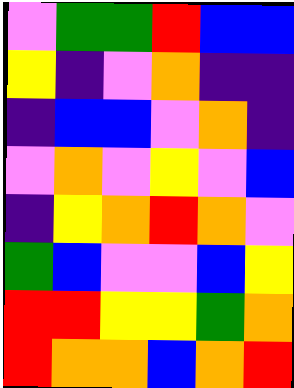[["violet", "green", "green", "red", "blue", "blue"], ["yellow", "indigo", "violet", "orange", "indigo", "indigo"], ["indigo", "blue", "blue", "violet", "orange", "indigo"], ["violet", "orange", "violet", "yellow", "violet", "blue"], ["indigo", "yellow", "orange", "red", "orange", "violet"], ["green", "blue", "violet", "violet", "blue", "yellow"], ["red", "red", "yellow", "yellow", "green", "orange"], ["red", "orange", "orange", "blue", "orange", "red"]]